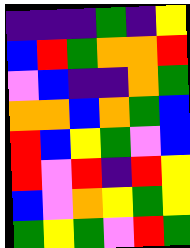[["indigo", "indigo", "indigo", "green", "indigo", "yellow"], ["blue", "red", "green", "orange", "orange", "red"], ["violet", "blue", "indigo", "indigo", "orange", "green"], ["orange", "orange", "blue", "orange", "green", "blue"], ["red", "blue", "yellow", "green", "violet", "blue"], ["red", "violet", "red", "indigo", "red", "yellow"], ["blue", "violet", "orange", "yellow", "green", "yellow"], ["green", "yellow", "green", "violet", "red", "green"]]